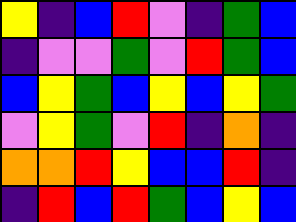[["yellow", "indigo", "blue", "red", "violet", "indigo", "green", "blue"], ["indigo", "violet", "violet", "green", "violet", "red", "green", "blue"], ["blue", "yellow", "green", "blue", "yellow", "blue", "yellow", "green"], ["violet", "yellow", "green", "violet", "red", "indigo", "orange", "indigo"], ["orange", "orange", "red", "yellow", "blue", "blue", "red", "indigo"], ["indigo", "red", "blue", "red", "green", "blue", "yellow", "blue"]]